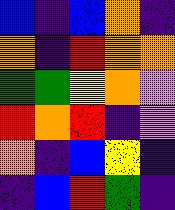[["blue", "indigo", "blue", "orange", "indigo"], ["orange", "indigo", "red", "orange", "orange"], ["green", "green", "yellow", "orange", "violet"], ["red", "orange", "red", "indigo", "violet"], ["orange", "indigo", "blue", "yellow", "indigo"], ["indigo", "blue", "red", "green", "indigo"]]